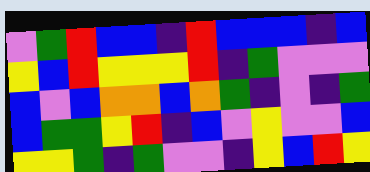[["violet", "green", "red", "blue", "blue", "indigo", "red", "blue", "blue", "blue", "indigo", "blue"], ["yellow", "blue", "red", "yellow", "yellow", "yellow", "red", "indigo", "green", "violet", "violet", "violet"], ["blue", "violet", "blue", "orange", "orange", "blue", "orange", "green", "indigo", "violet", "indigo", "green"], ["blue", "green", "green", "yellow", "red", "indigo", "blue", "violet", "yellow", "violet", "violet", "blue"], ["yellow", "yellow", "green", "indigo", "green", "violet", "violet", "indigo", "yellow", "blue", "red", "yellow"]]